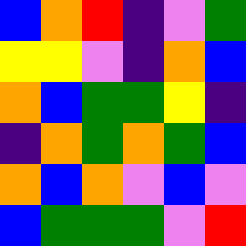[["blue", "orange", "red", "indigo", "violet", "green"], ["yellow", "yellow", "violet", "indigo", "orange", "blue"], ["orange", "blue", "green", "green", "yellow", "indigo"], ["indigo", "orange", "green", "orange", "green", "blue"], ["orange", "blue", "orange", "violet", "blue", "violet"], ["blue", "green", "green", "green", "violet", "red"]]